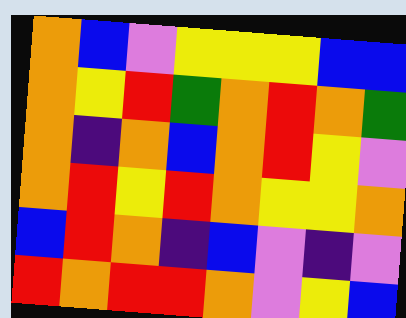[["orange", "blue", "violet", "yellow", "yellow", "yellow", "blue", "blue"], ["orange", "yellow", "red", "green", "orange", "red", "orange", "green"], ["orange", "indigo", "orange", "blue", "orange", "red", "yellow", "violet"], ["orange", "red", "yellow", "red", "orange", "yellow", "yellow", "orange"], ["blue", "red", "orange", "indigo", "blue", "violet", "indigo", "violet"], ["red", "orange", "red", "red", "orange", "violet", "yellow", "blue"]]